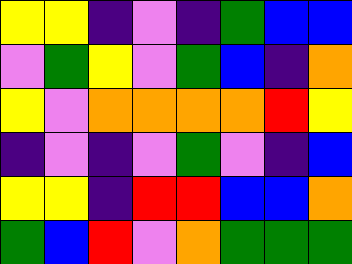[["yellow", "yellow", "indigo", "violet", "indigo", "green", "blue", "blue"], ["violet", "green", "yellow", "violet", "green", "blue", "indigo", "orange"], ["yellow", "violet", "orange", "orange", "orange", "orange", "red", "yellow"], ["indigo", "violet", "indigo", "violet", "green", "violet", "indigo", "blue"], ["yellow", "yellow", "indigo", "red", "red", "blue", "blue", "orange"], ["green", "blue", "red", "violet", "orange", "green", "green", "green"]]